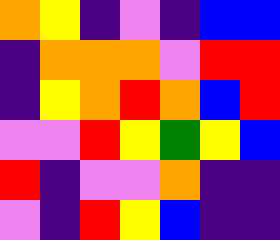[["orange", "yellow", "indigo", "violet", "indigo", "blue", "blue"], ["indigo", "orange", "orange", "orange", "violet", "red", "red"], ["indigo", "yellow", "orange", "red", "orange", "blue", "red"], ["violet", "violet", "red", "yellow", "green", "yellow", "blue"], ["red", "indigo", "violet", "violet", "orange", "indigo", "indigo"], ["violet", "indigo", "red", "yellow", "blue", "indigo", "indigo"]]